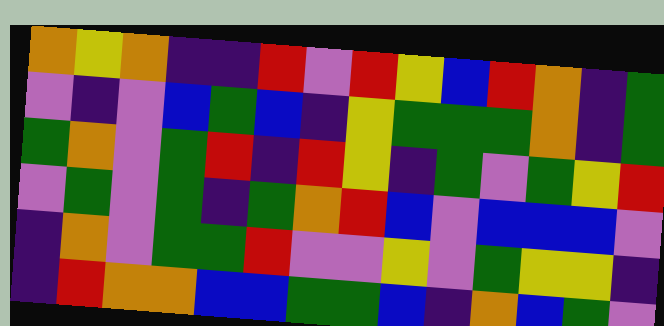[["orange", "yellow", "orange", "indigo", "indigo", "red", "violet", "red", "yellow", "blue", "red", "orange", "indigo", "green"], ["violet", "indigo", "violet", "blue", "green", "blue", "indigo", "yellow", "green", "green", "green", "orange", "indigo", "green"], ["green", "orange", "violet", "green", "red", "indigo", "red", "yellow", "indigo", "green", "violet", "green", "yellow", "red"], ["violet", "green", "violet", "green", "indigo", "green", "orange", "red", "blue", "violet", "blue", "blue", "blue", "violet"], ["indigo", "orange", "violet", "green", "green", "red", "violet", "violet", "yellow", "violet", "green", "yellow", "yellow", "indigo"], ["indigo", "red", "orange", "orange", "blue", "blue", "green", "green", "blue", "indigo", "orange", "blue", "green", "violet"]]